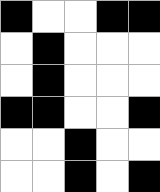[["black", "white", "white", "black", "black"], ["white", "black", "white", "white", "white"], ["white", "black", "white", "white", "white"], ["black", "black", "white", "white", "black"], ["white", "white", "black", "white", "white"], ["white", "white", "black", "white", "black"]]